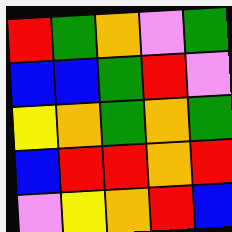[["red", "green", "orange", "violet", "green"], ["blue", "blue", "green", "red", "violet"], ["yellow", "orange", "green", "orange", "green"], ["blue", "red", "red", "orange", "red"], ["violet", "yellow", "orange", "red", "blue"]]